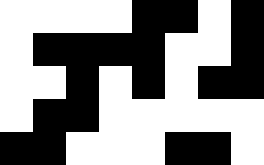[["white", "white", "white", "white", "black", "black", "white", "black"], ["white", "black", "black", "black", "black", "white", "white", "black"], ["white", "white", "black", "white", "black", "white", "black", "black"], ["white", "black", "black", "white", "white", "white", "white", "white"], ["black", "black", "white", "white", "white", "black", "black", "white"]]